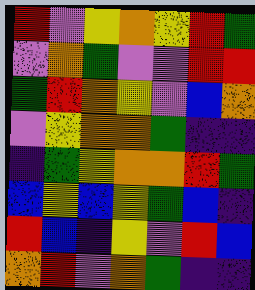[["red", "violet", "yellow", "orange", "yellow", "red", "green"], ["violet", "orange", "green", "violet", "violet", "red", "red"], ["green", "red", "orange", "yellow", "violet", "blue", "orange"], ["violet", "yellow", "orange", "orange", "green", "indigo", "indigo"], ["indigo", "green", "yellow", "orange", "orange", "red", "green"], ["blue", "yellow", "blue", "yellow", "green", "blue", "indigo"], ["red", "blue", "indigo", "yellow", "violet", "red", "blue"], ["orange", "red", "violet", "orange", "green", "indigo", "indigo"]]